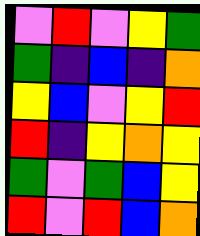[["violet", "red", "violet", "yellow", "green"], ["green", "indigo", "blue", "indigo", "orange"], ["yellow", "blue", "violet", "yellow", "red"], ["red", "indigo", "yellow", "orange", "yellow"], ["green", "violet", "green", "blue", "yellow"], ["red", "violet", "red", "blue", "orange"]]